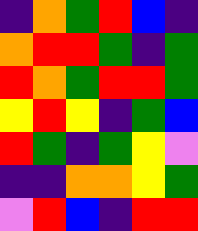[["indigo", "orange", "green", "red", "blue", "indigo"], ["orange", "red", "red", "green", "indigo", "green"], ["red", "orange", "green", "red", "red", "green"], ["yellow", "red", "yellow", "indigo", "green", "blue"], ["red", "green", "indigo", "green", "yellow", "violet"], ["indigo", "indigo", "orange", "orange", "yellow", "green"], ["violet", "red", "blue", "indigo", "red", "red"]]